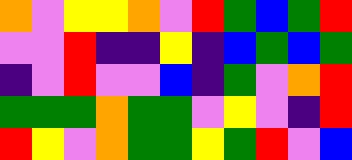[["orange", "violet", "yellow", "yellow", "orange", "violet", "red", "green", "blue", "green", "red"], ["violet", "violet", "red", "indigo", "indigo", "yellow", "indigo", "blue", "green", "blue", "green"], ["indigo", "violet", "red", "violet", "violet", "blue", "indigo", "green", "violet", "orange", "red"], ["green", "green", "green", "orange", "green", "green", "violet", "yellow", "violet", "indigo", "red"], ["red", "yellow", "violet", "orange", "green", "green", "yellow", "green", "red", "violet", "blue"]]